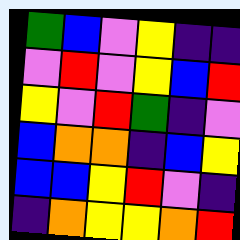[["green", "blue", "violet", "yellow", "indigo", "indigo"], ["violet", "red", "violet", "yellow", "blue", "red"], ["yellow", "violet", "red", "green", "indigo", "violet"], ["blue", "orange", "orange", "indigo", "blue", "yellow"], ["blue", "blue", "yellow", "red", "violet", "indigo"], ["indigo", "orange", "yellow", "yellow", "orange", "red"]]